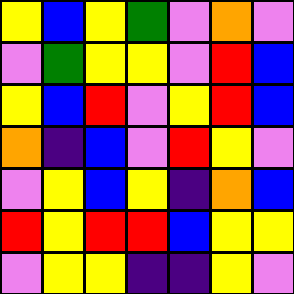[["yellow", "blue", "yellow", "green", "violet", "orange", "violet"], ["violet", "green", "yellow", "yellow", "violet", "red", "blue"], ["yellow", "blue", "red", "violet", "yellow", "red", "blue"], ["orange", "indigo", "blue", "violet", "red", "yellow", "violet"], ["violet", "yellow", "blue", "yellow", "indigo", "orange", "blue"], ["red", "yellow", "red", "red", "blue", "yellow", "yellow"], ["violet", "yellow", "yellow", "indigo", "indigo", "yellow", "violet"]]